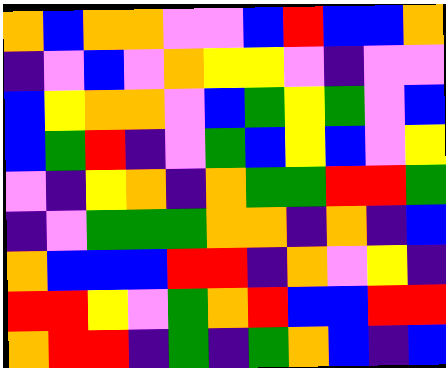[["orange", "blue", "orange", "orange", "violet", "violet", "blue", "red", "blue", "blue", "orange"], ["indigo", "violet", "blue", "violet", "orange", "yellow", "yellow", "violet", "indigo", "violet", "violet"], ["blue", "yellow", "orange", "orange", "violet", "blue", "green", "yellow", "green", "violet", "blue"], ["blue", "green", "red", "indigo", "violet", "green", "blue", "yellow", "blue", "violet", "yellow"], ["violet", "indigo", "yellow", "orange", "indigo", "orange", "green", "green", "red", "red", "green"], ["indigo", "violet", "green", "green", "green", "orange", "orange", "indigo", "orange", "indigo", "blue"], ["orange", "blue", "blue", "blue", "red", "red", "indigo", "orange", "violet", "yellow", "indigo"], ["red", "red", "yellow", "violet", "green", "orange", "red", "blue", "blue", "red", "red"], ["orange", "red", "red", "indigo", "green", "indigo", "green", "orange", "blue", "indigo", "blue"]]